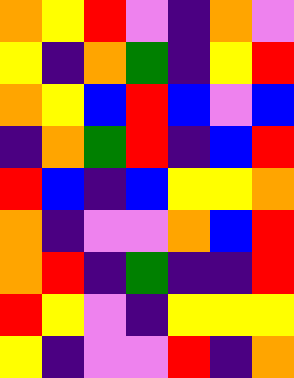[["orange", "yellow", "red", "violet", "indigo", "orange", "violet"], ["yellow", "indigo", "orange", "green", "indigo", "yellow", "red"], ["orange", "yellow", "blue", "red", "blue", "violet", "blue"], ["indigo", "orange", "green", "red", "indigo", "blue", "red"], ["red", "blue", "indigo", "blue", "yellow", "yellow", "orange"], ["orange", "indigo", "violet", "violet", "orange", "blue", "red"], ["orange", "red", "indigo", "green", "indigo", "indigo", "red"], ["red", "yellow", "violet", "indigo", "yellow", "yellow", "yellow"], ["yellow", "indigo", "violet", "violet", "red", "indigo", "orange"]]